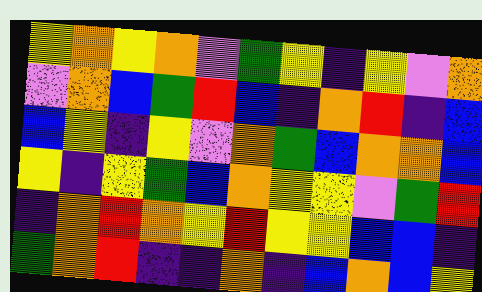[["yellow", "orange", "yellow", "orange", "violet", "green", "yellow", "indigo", "yellow", "violet", "orange"], ["violet", "orange", "blue", "green", "red", "blue", "indigo", "orange", "red", "indigo", "blue"], ["blue", "yellow", "indigo", "yellow", "violet", "orange", "green", "blue", "orange", "orange", "blue"], ["yellow", "indigo", "yellow", "green", "blue", "orange", "yellow", "yellow", "violet", "green", "red"], ["indigo", "orange", "red", "orange", "yellow", "red", "yellow", "yellow", "blue", "blue", "indigo"], ["green", "orange", "red", "indigo", "indigo", "orange", "indigo", "blue", "orange", "blue", "yellow"]]